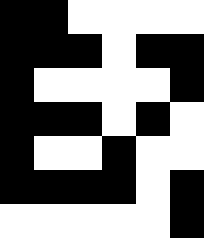[["black", "black", "white", "white", "white", "white"], ["black", "black", "black", "white", "black", "black"], ["black", "white", "white", "white", "white", "black"], ["black", "black", "black", "white", "black", "white"], ["black", "white", "white", "black", "white", "white"], ["black", "black", "black", "black", "white", "black"], ["white", "white", "white", "white", "white", "black"]]